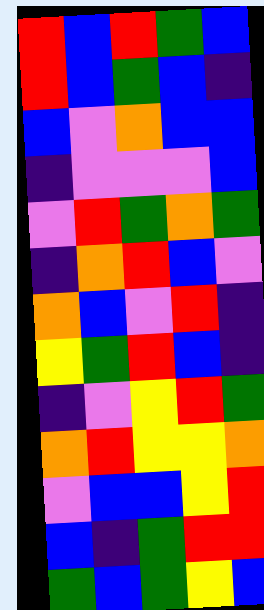[["red", "blue", "red", "green", "blue"], ["red", "blue", "green", "blue", "indigo"], ["blue", "violet", "orange", "blue", "blue"], ["indigo", "violet", "violet", "violet", "blue"], ["violet", "red", "green", "orange", "green"], ["indigo", "orange", "red", "blue", "violet"], ["orange", "blue", "violet", "red", "indigo"], ["yellow", "green", "red", "blue", "indigo"], ["indigo", "violet", "yellow", "red", "green"], ["orange", "red", "yellow", "yellow", "orange"], ["violet", "blue", "blue", "yellow", "red"], ["blue", "indigo", "green", "red", "red"], ["green", "blue", "green", "yellow", "blue"]]